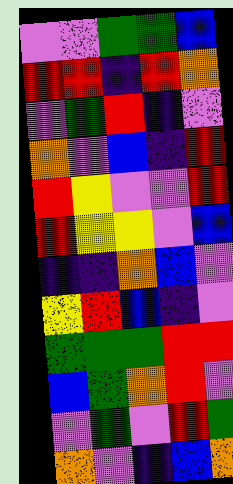[["violet", "violet", "green", "green", "blue"], ["red", "red", "indigo", "red", "orange"], ["violet", "green", "red", "indigo", "violet"], ["orange", "violet", "blue", "indigo", "red"], ["red", "yellow", "violet", "violet", "red"], ["red", "yellow", "yellow", "violet", "blue"], ["indigo", "indigo", "orange", "blue", "violet"], ["yellow", "red", "blue", "indigo", "violet"], ["green", "green", "green", "red", "red"], ["blue", "green", "orange", "red", "violet"], ["violet", "green", "violet", "red", "green"], ["orange", "violet", "indigo", "blue", "orange"]]